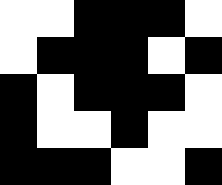[["white", "white", "black", "black", "black", "white"], ["white", "black", "black", "black", "white", "black"], ["black", "white", "black", "black", "black", "white"], ["black", "white", "white", "black", "white", "white"], ["black", "black", "black", "white", "white", "black"]]